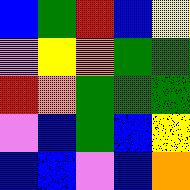[["blue", "green", "red", "blue", "yellow"], ["violet", "yellow", "orange", "green", "green"], ["red", "orange", "green", "green", "green"], ["violet", "blue", "green", "blue", "yellow"], ["blue", "blue", "violet", "blue", "orange"]]